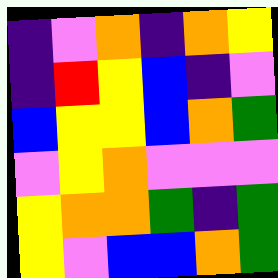[["indigo", "violet", "orange", "indigo", "orange", "yellow"], ["indigo", "red", "yellow", "blue", "indigo", "violet"], ["blue", "yellow", "yellow", "blue", "orange", "green"], ["violet", "yellow", "orange", "violet", "violet", "violet"], ["yellow", "orange", "orange", "green", "indigo", "green"], ["yellow", "violet", "blue", "blue", "orange", "green"]]